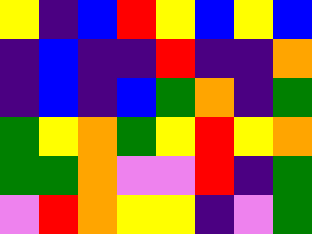[["yellow", "indigo", "blue", "red", "yellow", "blue", "yellow", "blue"], ["indigo", "blue", "indigo", "indigo", "red", "indigo", "indigo", "orange"], ["indigo", "blue", "indigo", "blue", "green", "orange", "indigo", "green"], ["green", "yellow", "orange", "green", "yellow", "red", "yellow", "orange"], ["green", "green", "orange", "violet", "violet", "red", "indigo", "green"], ["violet", "red", "orange", "yellow", "yellow", "indigo", "violet", "green"]]